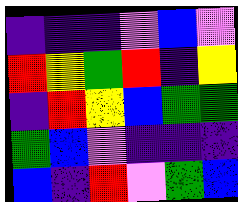[["indigo", "indigo", "indigo", "violet", "blue", "violet"], ["red", "yellow", "green", "red", "indigo", "yellow"], ["indigo", "red", "yellow", "blue", "green", "green"], ["green", "blue", "violet", "indigo", "indigo", "indigo"], ["blue", "indigo", "red", "violet", "green", "blue"]]